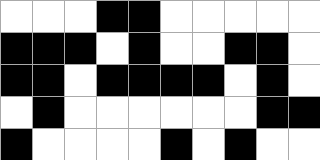[["white", "white", "white", "black", "black", "white", "white", "white", "white", "white"], ["black", "black", "black", "white", "black", "white", "white", "black", "black", "white"], ["black", "black", "white", "black", "black", "black", "black", "white", "black", "white"], ["white", "black", "white", "white", "white", "white", "white", "white", "black", "black"], ["black", "white", "white", "white", "white", "black", "white", "black", "white", "white"]]